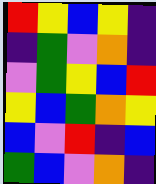[["red", "yellow", "blue", "yellow", "indigo"], ["indigo", "green", "violet", "orange", "indigo"], ["violet", "green", "yellow", "blue", "red"], ["yellow", "blue", "green", "orange", "yellow"], ["blue", "violet", "red", "indigo", "blue"], ["green", "blue", "violet", "orange", "indigo"]]